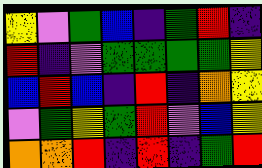[["yellow", "violet", "green", "blue", "indigo", "green", "red", "indigo"], ["red", "indigo", "violet", "green", "green", "green", "green", "yellow"], ["blue", "red", "blue", "indigo", "red", "indigo", "orange", "yellow"], ["violet", "green", "yellow", "green", "red", "violet", "blue", "yellow"], ["orange", "orange", "red", "indigo", "red", "indigo", "green", "red"]]